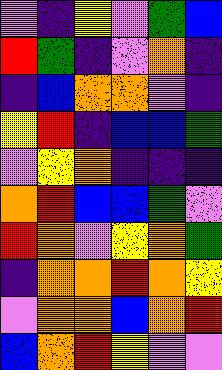[["violet", "indigo", "yellow", "violet", "green", "blue"], ["red", "green", "indigo", "violet", "orange", "indigo"], ["indigo", "blue", "orange", "orange", "violet", "indigo"], ["yellow", "red", "indigo", "blue", "blue", "green"], ["violet", "yellow", "orange", "indigo", "indigo", "indigo"], ["orange", "red", "blue", "blue", "green", "violet"], ["red", "orange", "violet", "yellow", "orange", "green"], ["indigo", "orange", "orange", "red", "orange", "yellow"], ["violet", "orange", "orange", "blue", "orange", "red"], ["blue", "orange", "red", "yellow", "violet", "violet"]]